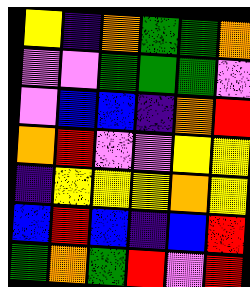[["yellow", "indigo", "orange", "green", "green", "orange"], ["violet", "violet", "green", "green", "green", "violet"], ["violet", "blue", "blue", "indigo", "orange", "red"], ["orange", "red", "violet", "violet", "yellow", "yellow"], ["indigo", "yellow", "yellow", "yellow", "orange", "yellow"], ["blue", "red", "blue", "indigo", "blue", "red"], ["green", "orange", "green", "red", "violet", "red"]]